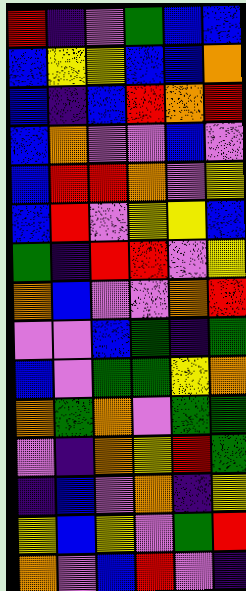[["red", "indigo", "violet", "green", "blue", "blue"], ["blue", "yellow", "yellow", "blue", "blue", "orange"], ["blue", "indigo", "blue", "red", "orange", "red"], ["blue", "orange", "violet", "violet", "blue", "violet"], ["blue", "red", "red", "orange", "violet", "yellow"], ["blue", "red", "violet", "yellow", "yellow", "blue"], ["green", "indigo", "red", "red", "violet", "yellow"], ["orange", "blue", "violet", "violet", "orange", "red"], ["violet", "violet", "blue", "green", "indigo", "green"], ["blue", "violet", "green", "green", "yellow", "orange"], ["orange", "green", "orange", "violet", "green", "green"], ["violet", "indigo", "orange", "yellow", "red", "green"], ["indigo", "blue", "violet", "orange", "indigo", "yellow"], ["yellow", "blue", "yellow", "violet", "green", "red"], ["orange", "violet", "blue", "red", "violet", "indigo"]]